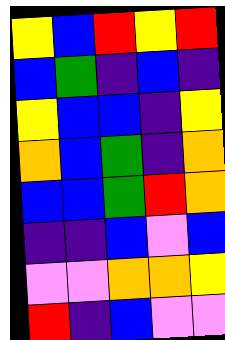[["yellow", "blue", "red", "yellow", "red"], ["blue", "green", "indigo", "blue", "indigo"], ["yellow", "blue", "blue", "indigo", "yellow"], ["orange", "blue", "green", "indigo", "orange"], ["blue", "blue", "green", "red", "orange"], ["indigo", "indigo", "blue", "violet", "blue"], ["violet", "violet", "orange", "orange", "yellow"], ["red", "indigo", "blue", "violet", "violet"]]